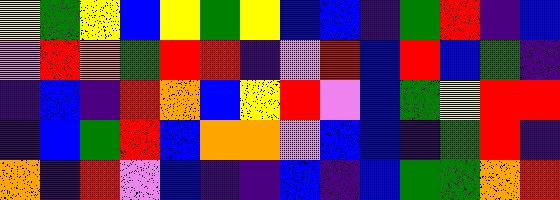[["yellow", "green", "yellow", "blue", "yellow", "green", "yellow", "blue", "blue", "indigo", "green", "red", "indigo", "blue"], ["violet", "red", "orange", "green", "red", "red", "indigo", "violet", "red", "blue", "red", "blue", "green", "indigo"], ["indigo", "blue", "indigo", "red", "orange", "blue", "yellow", "red", "violet", "blue", "green", "yellow", "red", "red"], ["indigo", "blue", "green", "red", "blue", "orange", "orange", "violet", "blue", "blue", "indigo", "green", "red", "indigo"], ["orange", "indigo", "red", "violet", "blue", "indigo", "indigo", "blue", "indigo", "blue", "green", "green", "orange", "red"]]